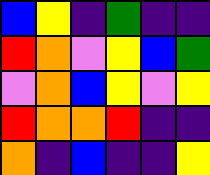[["blue", "yellow", "indigo", "green", "indigo", "indigo"], ["red", "orange", "violet", "yellow", "blue", "green"], ["violet", "orange", "blue", "yellow", "violet", "yellow"], ["red", "orange", "orange", "red", "indigo", "indigo"], ["orange", "indigo", "blue", "indigo", "indigo", "yellow"]]